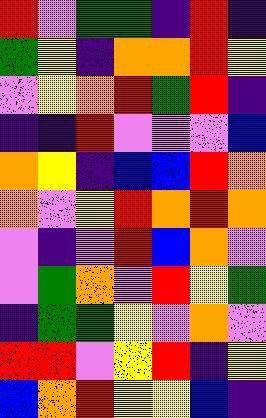[["red", "violet", "green", "green", "indigo", "red", "indigo"], ["green", "yellow", "indigo", "orange", "orange", "red", "yellow"], ["violet", "yellow", "orange", "red", "green", "red", "indigo"], ["indigo", "indigo", "red", "violet", "violet", "violet", "blue"], ["orange", "yellow", "indigo", "blue", "blue", "red", "orange"], ["orange", "violet", "yellow", "red", "orange", "red", "orange"], ["violet", "indigo", "violet", "red", "blue", "orange", "violet"], ["violet", "green", "orange", "violet", "red", "yellow", "green"], ["indigo", "green", "green", "yellow", "violet", "orange", "violet"], ["red", "red", "violet", "yellow", "red", "indigo", "yellow"], ["blue", "orange", "red", "yellow", "yellow", "blue", "indigo"]]